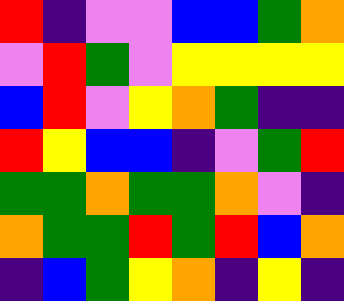[["red", "indigo", "violet", "violet", "blue", "blue", "green", "orange"], ["violet", "red", "green", "violet", "yellow", "yellow", "yellow", "yellow"], ["blue", "red", "violet", "yellow", "orange", "green", "indigo", "indigo"], ["red", "yellow", "blue", "blue", "indigo", "violet", "green", "red"], ["green", "green", "orange", "green", "green", "orange", "violet", "indigo"], ["orange", "green", "green", "red", "green", "red", "blue", "orange"], ["indigo", "blue", "green", "yellow", "orange", "indigo", "yellow", "indigo"]]